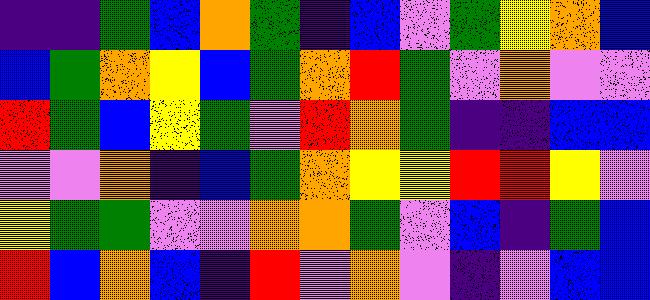[["indigo", "indigo", "green", "blue", "orange", "green", "indigo", "blue", "violet", "green", "yellow", "orange", "blue"], ["blue", "green", "orange", "yellow", "blue", "green", "orange", "red", "green", "violet", "orange", "violet", "violet"], ["red", "green", "blue", "yellow", "green", "violet", "red", "orange", "green", "indigo", "indigo", "blue", "blue"], ["violet", "violet", "orange", "indigo", "blue", "green", "orange", "yellow", "yellow", "red", "red", "yellow", "violet"], ["yellow", "green", "green", "violet", "violet", "orange", "orange", "green", "violet", "blue", "indigo", "green", "blue"], ["red", "blue", "orange", "blue", "indigo", "red", "violet", "orange", "violet", "indigo", "violet", "blue", "blue"]]